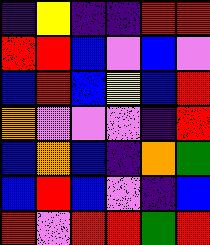[["indigo", "yellow", "indigo", "indigo", "red", "red"], ["red", "red", "blue", "violet", "blue", "violet"], ["blue", "red", "blue", "yellow", "blue", "red"], ["orange", "violet", "violet", "violet", "indigo", "red"], ["blue", "orange", "blue", "indigo", "orange", "green"], ["blue", "red", "blue", "violet", "indigo", "blue"], ["red", "violet", "red", "red", "green", "red"]]